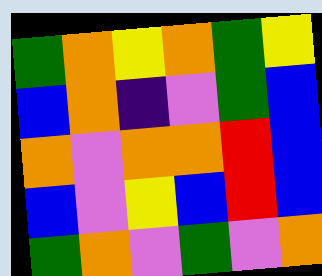[["green", "orange", "yellow", "orange", "green", "yellow"], ["blue", "orange", "indigo", "violet", "green", "blue"], ["orange", "violet", "orange", "orange", "red", "blue"], ["blue", "violet", "yellow", "blue", "red", "blue"], ["green", "orange", "violet", "green", "violet", "orange"]]